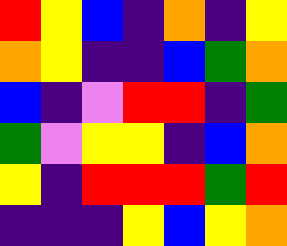[["red", "yellow", "blue", "indigo", "orange", "indigo", "yellow"], ["orange", "yellow", "indigo", "indigo", "blue", "green", "orange"], ["blue", "indigo", "violet", "red", "red", "indigo", "green"], ["green", "violet", "yellow", "yellow", "indigo", "blue", "orange"], ["yellow", "indigo", "red", "red", "red", "green", "red"], ["indigo", "indigo", "indigo", "yellow", "blue", "yellow", "orange"]]